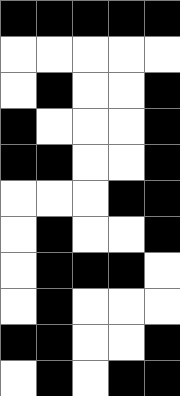[["black", "black", "black", "black", "black"], ["white", "white", "white", "white", "white"], ["white", "black", "white", "white", "black"], ["black", "white", "white", "white", "black"], ["black", "black", "white", "white", "black"], ["white", "white", "white", "black", "black"], ["white", "black", "white", "white", "black"], ["white", "black", "black", "black", "white"], ["white", "black", "white", "white", "white"], ["black", "black", "white", "white", "black"], ["white", "black", "white", "black", "black"]]